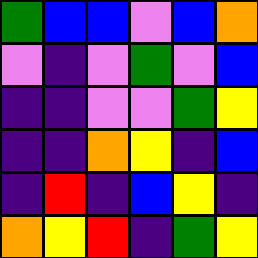[["green", "blue", "blue", "violet", "blue", "orange"], ["violet", "indigo", "violet", "green", "violet", "blue"], ["indigo", "indigo", "violet", "violet", "green", "yellow"], ["indigo", "indigo", "orange", "yellow", "indigo", "blue"], ["indigo", "red", "indigo", "blue", "yellow", "indigo"], ["orange", "yellow", "red", "indigo", "green", "yellow"]]